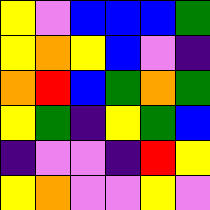[["yellow", "violet", "blue", "blue", "blue", "green"], ["yellow", "orange", "yellow", "blue", "violet", "indigo"], ["orange", "red", "blue", "green", "orange", "green"], ["yellow", "green", "indigo", "yellow", "green", "blue"], ["indigo", "violet", "violet", "indigo", "red", "yellow"], ["yellow", "orange", "violet", "violet", "yellow", "violet"]]